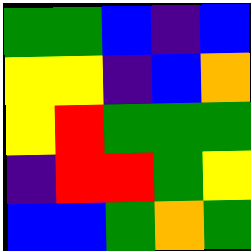[["green", "green", "blue", "indigo", "blue"], ["yellow", "yellow", "indigo", "blue", "orange"], ["yellow", "red", "green", "green", "green"], ["indigo", "red", "red", "green", "yellow"], ["blue", "blue", "green", "orange", "green"]]